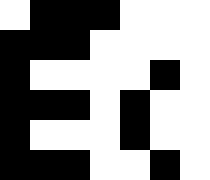[["white", "black", "black", "black", "white", "white", "white"], ["black", "black", "black", "white", "white", "white", "white"], ["black", "white", "white", "white", "white", "black", "white"], ["black", "black", "black", "white", "black", "white", "white"], ["black", "white", "white", "white", "black", "white", "white"], ["black", "black", "black", "white", "white", "black", "white"]]